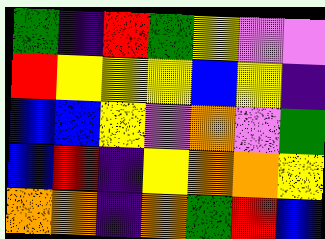[["green", "indigo", "red", "green", "yellow", "violet", "violet"], ["red", "yellow", "yellow", "yellow", "blue", "yellow", "indigo"], ["blue", "blue", "yellow", "violet", "orange", "violet", "green"], ["blue", "red", "indigo", "yellow", "orange", "orange", "yellow"], ["orange", "orange", "indigo", "orange", "green", "red", "blue"]]